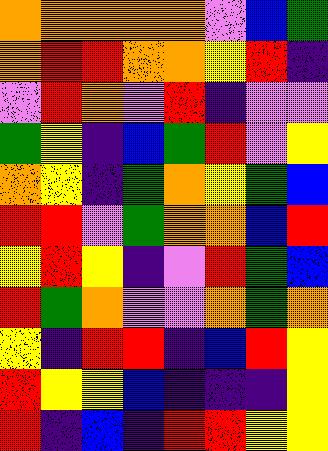[["orange", "orange", "orange", "orange", "orange", "violet", "blue", "green"], ["orange", "red", "red", "orange", "orange", "yellow", "red", "indigo"], ["violet", "red", "orange", "violet", "red", "indigo", "violet", "violet"], ["green", "yellow", "indigo", "blue", "green", "red", "violet", "yellow"], ["orange", "yellow", "indigo", "green", "orange", "yellow", "green", "blue"], ["red", "red", "violet", "green", "orange", "orange", "blue", "red"], ["yellow", "red", "yellow", "indigo", "violet", "red", "green", "blue"], ["red", "green", "orange", "violet", "violet", "orange", "green", "orange"], ["yellow", "indigo", "red", "red", "indigo", "blue", "red", "yellow"], ["red", "yellow", "yellow", "blue", "indigo", "indigo", "indigo", "yellow"], ["red", "indigo", "blue", "indigo", "red", "red", "yellow", "yellow"]]